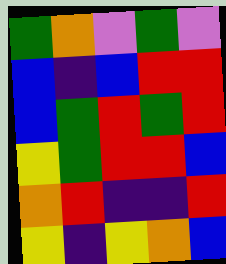[["green", "orange", "violet", "green", "violet"], ["blue", "indigo", "blue", "red", "red"], ["blue", "green", "red", "green", "red"], ["yellow", "green", "red", "red", "blue"], ["orange", "red", "indigo", "indigo", "red"], ["yellow", "indigo", "yellow", "orange", "blue"]]